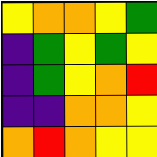[["yellow", "orange", "orange", "yellow", "green"], ["indigo", "green", "yellow", "green", "yellow"], ["indigo", "green", "yellow", "orange", "red"], ["indigo", "indigo", "orange", "orange", "yellow"], ["orange", "red", "orange", "yellow", "yellow"]]